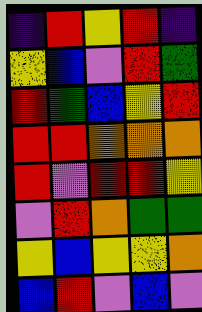[["indigo", "red", "yellow", "red", "indigo"], ["yellow", "blue", "violet", "red", "green"], ["red", "green", "blue", "yellow", "red"], ["red", "red", "orange", "orange", "orange"], ["red", "violet", "red", "red", "yellow"], ["violet", "red", "orange", "green", "green"], ["yellow", "blue", "yellow", "yellow", "orange"], ["blue", "red", "violet", "blue", "violet"]]